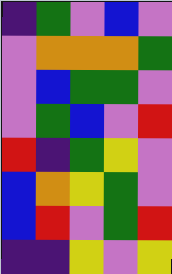[["indigo", "green", "violet", "blue", "violet"], ["violet", "orange", "orange", "orange", "green"], ["violet", "blue", "green", "green", "violet"], ["violet", "green", "blue", "violet", "red"], ["red", "indigo", "green", "yellow", "violet"], ["blue", "orange", "yellow", "green", "violet"], ["blue", "red", "violet", "green", "red"], ["indigo", "indigo", "yellow", "violet", "yellow"]]